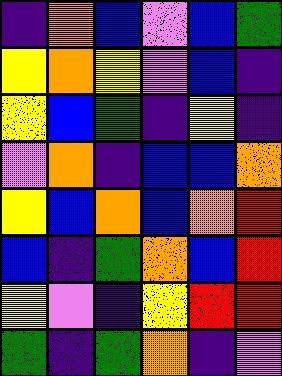[["indigo", "orange", "blue", "violet", "blue", "green"], ["yellow", "orange", "yellow", "violet", "blue", "indigo"], ["yellow", "blue", "green", "indigo", "yellow", "indigo"], ["violet", "orange", "indigo", "blue", "blue", "orange"], ["yellow", "blue", "orange", "blue", "orange", "red"], ["blue", "indigo", "green", "orange", "blue", "red"], ["yellow", "violet", "indigo", "yellow", "red", "red"], ["green", "indigo", "green", "orange", "indigo", "violet"]]